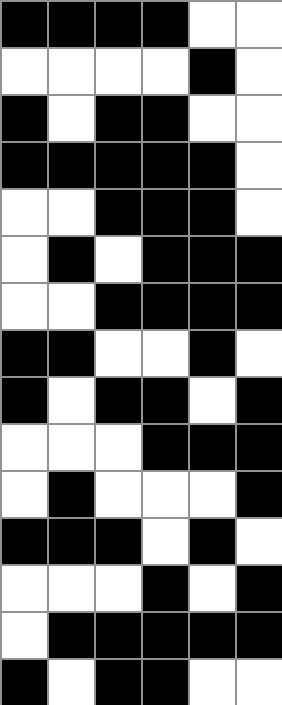[["black", "black", "black", "black", "white", "white"], ["white", "white", "white", "white", "black", "white"], ["black", "white", "black", "black", "white", "white"], ["black", "black", "black", "black", "black", "white"], ["white", "white", "black", "black", "black", "white"], ["white", "black", "white", "black", "black", "black"], ["white", "white", "black", "black", "black", "black"], ["black", "black", "white", "white", "black", "white"], ["black", "white", "black", "black", "white", "black"], ["white", "white", "white", "black", "black", "black"], ["white", "black", "white", "white", "white", "black"], ["black", "black", "black", "white", "black", "white"], ["white", "white", "white", "black", "white", "black"], ["white", "black", "black", "black", "black", "black"], ["black", "white", "black", "black", "white", "white"]]